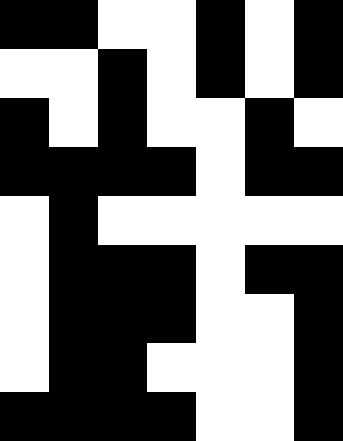[["black", "black", "white", "white", "black", "white", "black"], ["white", "white", "black", "white", "black", "white", "black"], ["black", "white", "black", "white", "white", "black", "white"], ["black", "black", "black", "black", "white", "black", "black"], ["white", "black", "white", "white", "white", "white", "white"], ["white", "black", "black", "black", "white", "black", "black"], ["white", "black", "black", "black", "white", "white", "black"], ["white", "black", "black", "white", "white", "white", "black"], ["black", "black", "black", "black", "white", "white", "black"]]